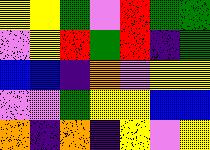[["yellow", "yellow", "green", "violet", "red", "green", "green"], ["violet", "yellow", "red", "green", "red", "indigo", "green"], ["blue", "blue", "indigo", "orange", "violet", "yellow", "yellow"], ["violet", "violet", "green", "yellow", "yellow", "blue", "blue"], ["orange", "indigo", "orange", "indigo", "yellow", "violet", "yellow"]]